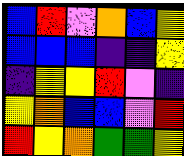[["blue", "red", "violet", "orange", "blue", "yellow"], ["blue", "blue", "blue", "indigo", "indigo", "yellow"], ["indigo", "yellow", "yellow", "red", "violet", "indigo"], ["yellow", "orange", "blue", "blue", "violet", "red"], ["red", "yellow", "orange", "green", "green", "yellow"]]